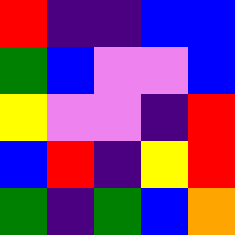[["red", "indigo", "indigo", "blue", "blue"], ["green", "blue", "violet", "violet", "blue"], ["yellow", "violet", "violet", "indigo", "red"], ["blue", "red", "indigo", "yellow", "red"], ["green", "indigo", "green", "blue", "orange"]]